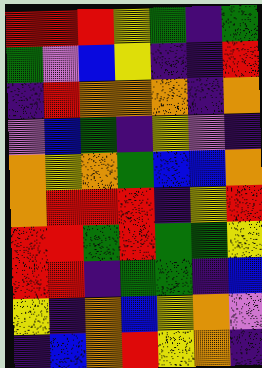[["red", "red", "red", "yellow", "green", "indigo", "green"], ["green", "violet", "blue", "yellow", "indigo", "indigo", "red"], ["indigo", "red", "orange", "orange", "orange", "indigo", "orange"], ["violet", "blue", "green", "indigo", "yellow", "violet", "indigo"], ["orange", "yellow", "orange", "green", "blue", "blue", "orange"], ["orange", "red", "red", "red", "indigo", "yellow", "red"], ["red", "red", "green", "red", "green", "green", "yellow"], ["red", "red", "indigo", "green", "green", "indigo", "blue"], ["yellow", "indigo", "orange", "blue", "yellow", "orange", "violet"], ["indigo", "blue", "orange", "red", "yellow", "orange", "indigo"]]